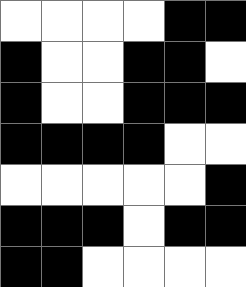[["white", "white", "white", "white", "black", "black"], ["black", "white", "white", "black", "black", "white"], ["black", "white", "white", "black", "black", "black"], ["black", "black", "black", "black", "white", "white"], ["white", "white", "white", "white", "white", "black"], ["black", "black", "black", "white", "black", "black"], ["black", "black", "white", "white", "white", "white"]]